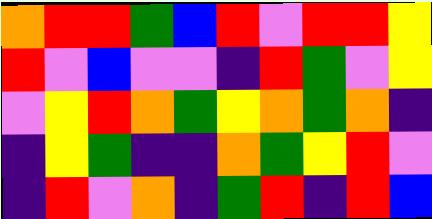[["orange", "red", "red", "green", "blue", "red", "violet", "red", "red", "yellow"], ["red", "violet", "blue", "violet", "violet", "indigo", "red", "green", "violet", "yellow"], ["violet", "yellow", "red", "orange", "green", "yellow", "orange", "green", "orange", "indigo"], ["indigo", "yellow", "green", "indigo", "indigo", "orange", "green", "yellow", "red", "violet"], ["indigo", "red", "violet", "orange", "indigo", "green", "red", "indigo", "red", "blue"]]